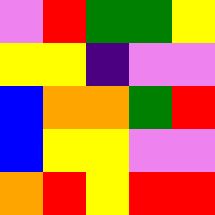[["violet", "red", "green", "green", "yellow"], ["yellow", "yellow", "indigo", "violet", "violet"], ["blue", "orange", "orange", "green", "red"], ["blue", "yellow", "yellow", "violet", "violet"], ["orange", "red", "yellow", "red", "red"]]